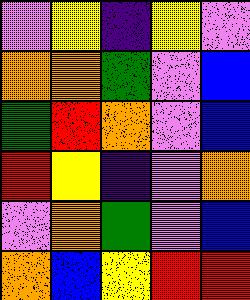[["violet", "yellow", "indigo", "yellow", "violet"], ["orange", "orange", "green", "violet", "blue"], ["green", "red", "orange", "violet", "blue"], ["red", "yellow", "indigo", "violet", "orange"], ["violet", "orange", "green", "violet", "blue"], ["orange", "blue", "yellow", "red", "red"]]